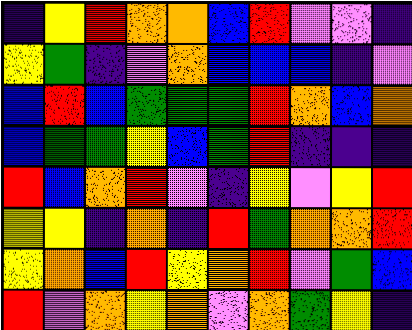[["indigo", "yellow", "red", "orange", "orange", "blue", "red", "violet", "violet", "indigo"], ["yellow", "green", "indigo", "violet", "orange", "blue", "blue", "blue", "indigo", "violet"], ["blue", "red", "blue", "green", "green", "green", "red", "orange", "blue", "orange"], ["blue", "green", "green", "yellow", "blue", "green", "red", "indigo", "indigo", "indigo"], ["red", "blue", "orange", "red", "violet", "indigo", "yellow", "violet", "yellow", "red"], ["yellow", "yellow", "indigo", "orange", "indigo", "red", "green", "orange", "orange", "red"], ["yellow", "orange", "blue", "red", "yellow", "orange", "red", "violet", "green", "blue"], ["red", "violet", "orange", "yellow", "orange", "violet", "orange", "green", "yellow", "indigo"]]